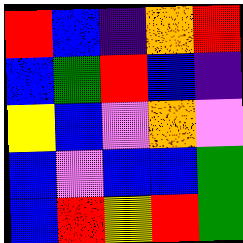[["red", "blue", "indigo", "orange", "red"], ["blue", "green", "red", "blue", "indigo"], ["yellow", "blue", "violet", "orange", "violet"], ["blue", "violet", "blue", "blue", "green"], ["blue", "red", "yellow", "red", "green"]]